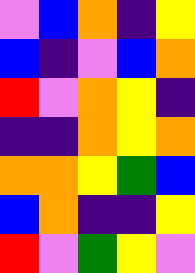[["violet", "blue", "orange", "indigo", "yellow"], ["blue", "indigo", "violet", "blue", "orange"], ["red", "violet", "orange", "yellow", "indigo"], ["indigo", "indigo", "orange", "yellow", "orange"], ["orange", "orange", "yellow", "green", "blue"], ["blue", "orange", "indigo", "indigo", "yellow"], ["red", "violet", "green", "yellow", "violet"]]